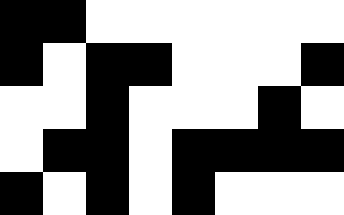[["black", "black", "white", "white", "white", "white", "white", "white"], ["black", "white", "black", "black", "white", "white", "white", "black"], ["white", "white", "black", "white", "white", "white", "black", "white"], ["white", "black", "black", "white", "black", "black", "black", "black"], ["black", "white", "black", "white", "black", "white", "white", "white"]]